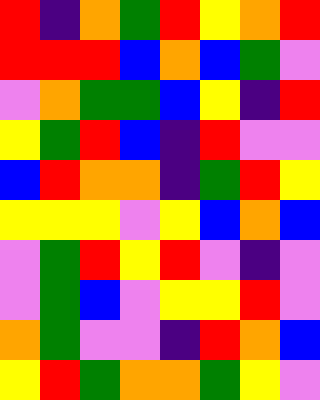[["red", "indigo", "orange", "green", "red", "yellow", "orange", "red"], ["red", "red", "red", "blue", "orange", "blue", "green", "violet"], ["violet", "orange", "green", "green", "blue", "yellow", "indigo", "red"], ["yellow", "green", "red", "blue", "indigo", "red", "violet", "violet"], ["blue", "red", "orange", "orange", "indigo", "green", "red", "yellow"], ["yellow", "yellow", "yellow", "violet", "yellow", "blue", "orange", "blue"], ["violet", "green", "red", "yellow", "red", "violet", "indigo", "violet"], ["violet", "green", "blue", "violet", "yellow", "yellow", "red", "violet"], ["orange", "green", "violet", "violet", "indigo", "red", "orange", "blue"], ["yellow", "red", "green", "orange", "orange", "green", "yellow", "violet"]]